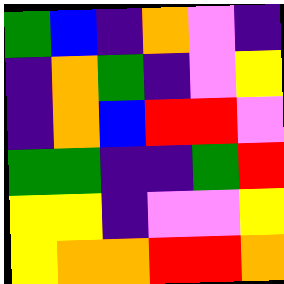[["green", "blue", "indigo", "orange", "violet", "indigo"], ["indigo", "orange", "green", "indigo", "violet", "yellow"], ["indigo", "orange", "blue", "red", "red", "violet"], ["green", "green", "indigo", "indigo", "green", "red"], ["yellow", "yellow", "indigo", "violet", "violet", "yellow"], ["yellow", "orange", "orange", "red", "red", "orange"]]